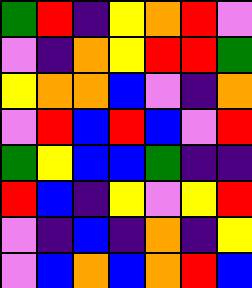[["green", "red", "indigo", "yellow", "orange", "red", "violet"], ["violet", "indigo", "orange", "yellow", "red", "red", "green"], ["yellow", "orange", "orange", "blue", "violet", "indigo", "orange"], ["violet", "red", "blue", "red", "blue", "violet", "red"], ["green", "yellow", "blue", "blue", "green", "indigo", "indigo"], ["red", "blue", "indigo", "yellow", "violet", "yellow", "red"], ["violet", "indigo", "blue", "indigo", "orange", "indigo", "yellow"], ["violet", "blue", "orange", "blue", "orange", "red", "blue"]]